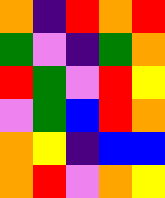[["orange", "indigo", "red", "orange", "red"], ["green", "violet", "indigo", "green", "orange"], ["red", "green", "violet", "red", "yellow"], ["violet", "green", "blue", "red", "orange"], ["orange", "yellow", "indigo", "blue", "blue"], ["orange", "red", "violet", "orange", "yellow"]]